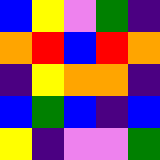[["blue", "yellow", "violet", "green", "indigo"], ["orange", "red", "blue", "red", "orange"], ["indigo", "yellow", "orange", "orange", "indigo"], ["blue", "green", "blue", "indigo", "blue"], ["yellow", "indigo", "violet", "violet", "green"]]